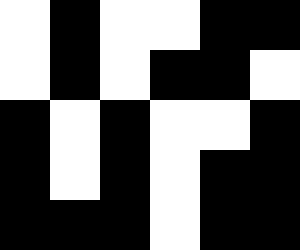[["white", "black", "white", "white", "black", "black"], ["white", "black", "white", "black", "black", "white"], ["black", "white", "black", "white", "white", "black"], ["black", "white", "black", "white", "black", "black"], ["black", "black", "black", "white", "black", "black"]]